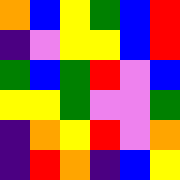[["orange", "blue", "yellow", "green", "blue", "red"], ["indigo", "violet", "yellow", "yellow", "blue", "red"], ["green", "blue", "green", "red", "violet", "blue"], ["yellow", "yellow", "green", "violet", "violet", "green"], ["indigo", "orange", "yellow", "red", "violet", "orange"], ["indigo", "red", "orange", "indigo", "blue", "yellow"]]